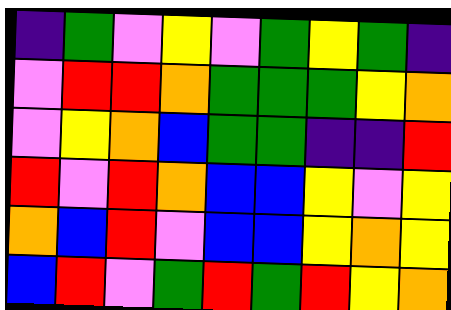[["indigo", "green", "violet", "yellow", "violet", "green", "yellow", "green", "indigo"], ["violet", "red", "red", "orange", "green", "green", "green", "yellow", "orange"], ["violet", "yellow", "orange", "blue", "green", "green", "indigo", "indigo", "red"], ["red", "violet", "red", "orange", "blue", "blue", "yellow", "violet", "yellow"], ["orange", "blue", "red", "violet", "blue", "blue", "yellow", "orange", "yellow"], ["blue", "red", "violet", "green", "red", "green", "red", "yellow", "orange"]]